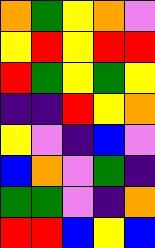[["orange", "green", "yellow", "orange", "violet"], ["yellow", "red", "yellow", "red", "red"], ["red", "green", "yellow", "green", "yellow"], ["indigo", "indigo", "red", "yellow", "orange"], ["yellow", "violet", "indigo", "blue", "violet"], ["blue", "orange", "violet", "green", "indigo"], ["green", "green", "violet", "indigo", "orange"], ["red", "red", "blue", "yellow", "blue"]]